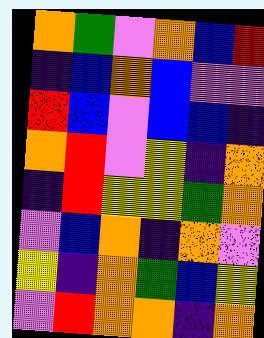[["orange", "green", "violet", "orange", "blue", "red"], ["indigo", "blue", "orange", "blue", "violet", "violet"], ["red", "blue", "violet", "blue", "blue", "indigo"], ["orange", "red", "violet", "yellow", "indigo", "orange"], ["indigo", "red", "yellow", "yellow", "green", "orange"], ["violet", "blue", "orange", "indigo", "orange", "violet"], ["yellow", "indigo", "orange", "green", "blue", "yellow"], ["violet", "red", "orange", "orange", "indigo", "orange"]]